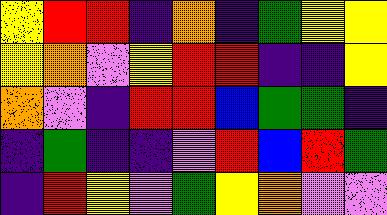[["yellow", "red", "red", "indigo", "orange", "indigo", "green", "yellow", "yellow"], ["yellow", "orange", "violet", "yellow", "red", "red", "indigo", "indigo", "yellow"], ["orange", "violet", "indigo", "red", "red", "blue", "green", "green", "indigo"], ["indigo", "green", "indigo", "indigo", "violet", "red", "blue", "red", "green"], ["indigo", "red", "yellow", "violet", "green", "yellow", "orange", "violet", "violet"]]